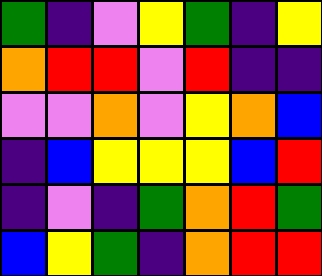[["green", "indigo", "violet", "yellow", "green", "indigo", "yellow"], ["orange", "red", "red", "violet", "red", "indigo", "indigo"], ["violet", "violet", "orange", "violet", "yellow", "orange", "blue"], ["indigo", "blue", "yellow", "yellow", "yellow", "blue", "red"], ["indigo", "violet", "indigo", "green", "orange", "red", "green"], ["blue", "yellow", "green", "indigo", "orange", "red", "red"]]